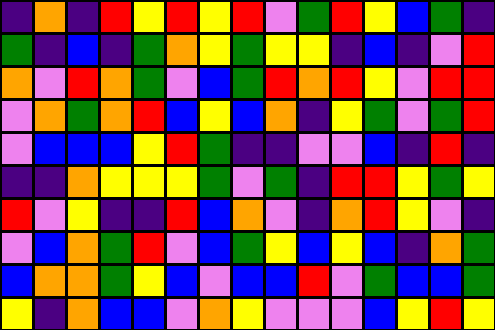[["indigo", "orange", "indigo", "red", "yellow", "red", "yellow", "red", "violet", "green", "red", "yellow", "blue", "green", "indigo"], ["green", "indigo", "blue", "indigo", "green", "orange", "yellow", "green", "yellow", "yellow", "indigo", "blue", "indigo", "violet", "red"], ["orange", "violet", "red", "orange", "green", "violet", "blue", "green", "red", "orange", "red", "yellow", "violet", "red", "red"], ["violet", "orange", "green", "orange", "red", "blue", "yellow", "blue", "orange", "indigo", "yellow", "green", "violet", "green", "red"], ["violet", "blue", "blue", "blue", "yellow", "red", "green", "indigo", "indigo", "violet", "violet", "blue", "indigo", "red", "indigo"], ["indigo", "indigo", "orange", "yellow", "yellow", "yellow", "green", "violet", "green", "indigo", "red", "red", "yellow", "green", "yellow"], ["red", "violet", "yellow", "indigo", "indigo", "red", "blue", "orange", "violet", "indigo", "orange", "red", "yellow", "violet", "indigo"], ["violet", "blue", "orange", "green", "red", "violet", "blue", "green", "yellow", "blue", "yellow", "blue", "indigo", "orange", "green"], ["blue", "orange", "orange", "green", "yellow", "blue", "violet", "blue", "blue", "red", "violet", "green", "blue", "blue", "green"], ["yellow", "indigo", "orange", "blue", "blue", "violet", "orange", "yellow", "violet", "violet", "violet", "blue", "yellow", "red", "yellow"]]